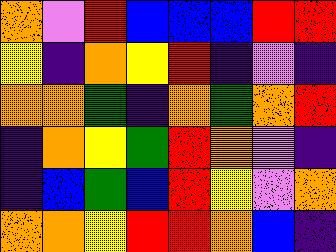[["orange", "violet", "red", "blue", "blue", "blue", "red", "red"], ["yellow", "indigo", "orange", "yellow", "red", "indigo", "violet", "indigo"], ["orange", "orange", "green", "indigo", "orange", "green", "orange", "red"], ["indigo", "orange", "yellow", "green", "red", "orange", "violet", "indigo"], ["indigo", "blue", "green", "blue", "red", "yellow", "violet", "orange"], ["orange", "orange", "yellow", "red", "red", "orange", "blue", "indigo"]]